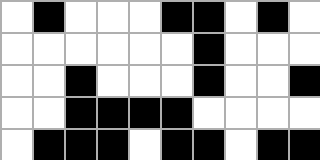[["white", "black", "white", "white", "white", "black", "black", "white", "black", "white"], ["white", "white", "white", "white", "white", "white", "black", "white", "white", "white"], ["white", "white", "black", "white", "white", "white", "black", "white", "white", "black"], ["white", "white", "black", "black", "black", "black", "white", "white", "white", "white"], ["white", "black", "black", "black", "white", "black", "black", "white", "black", "black"]]